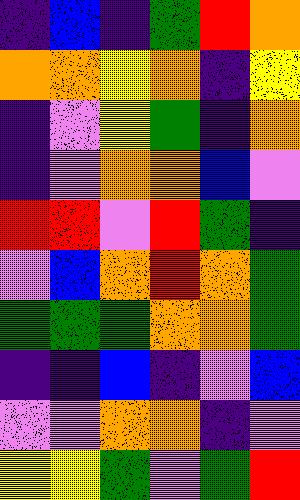[["indigo", "blue", "indigo", "green", "red", "orange"], ["orange", "orange", "yellow", "orange", "indigo", "yellow"], ["indigo", "violet", "yellow", "green", "indigo", "orange"], ["indigo", "violet", "orange", "orange", "blue", "violet"], ["red", "red", "violet", "red", "green", "indigo"], ["violet", "blue", "orange", "red", "orange", "green"], ["green", "green", "green", "orange", "orange", "green"], ["indigo", "indigo", "blue", "indigo", "violet", "blue"], ["violet", "violet", "orange", "orange", "indigo", "violet"], ["yellow", "yellow", "green", "violet", "green", "red"]]